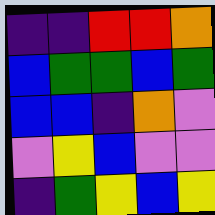[["indigo", "indigo", "red", "red", "orange"], ["blue", "green", "green", "blue", "green"], ["blue", "blue", "indigo", "orange", "violet"], ["violet", "yellow", "blue", "violet", "violet"], ["indigo", "green", "yellow", "blue", "yellow"]]